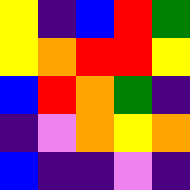[["yellow", "indigo", "blue", "red", "green"], ["yellow", "orange", "red", "red", "yellow"], ["blue", "red", "orange", "green", "indigo"], ["indigo", "violet", "orange", "yellow", "orange"], ["blue", "indigo", "indigo", "violet", "indigo"]]